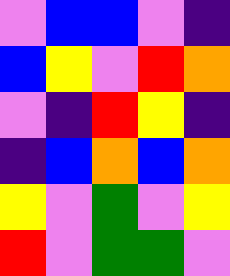[["violet", "blue", "blue", "violet", "indigo"], ["blue", "yellow", "violet", "red", "orange"], ["violet", "indigo", "red", "yellow", "indigo"], ["indigo", "blue", "orange", "blue", "orange"], ["yellow", "violet", "green", "violet", "yellow"], ["red", "violet", "green", "green", "violet"]]